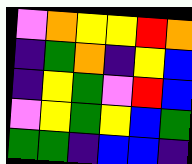[["violet", "orange", "yellow", "yellow", "red", "orange"], ["indigo", "green", "orange", "indigo", "yellow", "blue"], ["indigo", "yellow", "green", "violet", "red", "blue"], ["violet", "yellow", "green", "yellow", "blue", "green"], ["green", "green", "indigo", "blue", "blue", "indigo"]]